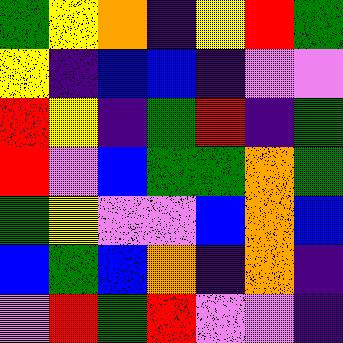[["green", "yellow", "orange", "indigo", "yellow", "red", "green"], ["yellow", "indigo", "blue", "blue", "indigo", "violet", "violet"], ["red", "yellow", "indigo", "green", "red", "indigo", "green"], ["red", "violet", "blue", "green", "green", "orange", "green"], ["green", "yellow", "violet", "violet", "blue", "orange", "blue"], ["blue", "green", "blue", "orange", "indigo", "orange", "indigo"], ["violet", "red", "green", "red", "violet", "violet", "indigo"]]